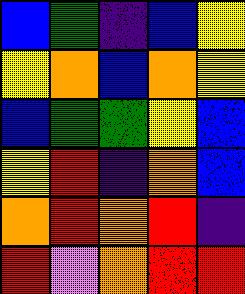[["blue", "green", "indigo", "blue", "yellow"], ["yellow", "orange", "blue", "orange", "yellow"], ["blue", "green", "green", "yellow", "blue"], ["yellow", "red", "indigo", "orange", "blue"], ["orange", "red", "orange", "red", "indigo"], ["red", "violet", "orange", "red", "red"]]